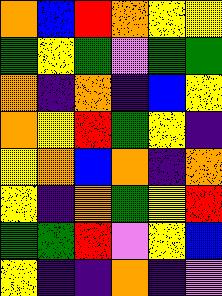[["orange", "blue", "red", "orange", "yellow", "yellow"], ["green", "yellow", "green", "violet", "green", "green"], ["orange", "indigo", "orange", "indigo", "blue", "yellow"], ["orange", "yellow", "red", "green", "yellow", "indigo"], ["yellow", "orange", "blue", "orange", "indigo", "orange"], ["yellow", "indigo", "orange", "green", "yellow", "red"], ["green", "green", "red", "violet", "yellow", "blue"], ["yellow", "indigo", "indigo", "orange", "indigo", "violet"]]